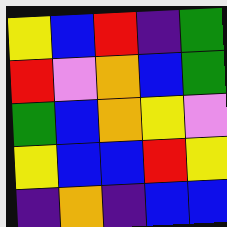[["yellow", "blue", "red", "indigo", "green"], ["red", "violet", "orange", "blue", "green"], ["green", "blue", "orange", "yellow", "violet"], ["yellow", "blue", "blue", "red", "yellow"], ["indigo", "orange", "indigo", "blue", "blue"]]